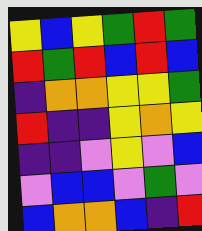[["yellow", "blue", "yellow", "green", "red", "green"], ["red", "green", "red", "blue", "red", "blue"], ["indigo", "orange", "orange", "yellow", "yellow", "green"], ["red", "indigo", "indigo", "yellow", "orange", "yellow"], ["indigo", "indigo", "violet", "yellow", "violet", "blue"], ["violet", "blue", "blue", "violet", "green", "violet"], ["blue", "orange", "orange", "blue", "indigo", "red"]]